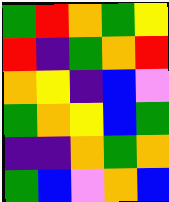[["green", "red", "orange", "green", "yellow"], ["red", "indigo", "green", "orange", "red"], ["orange", "yellow", "indigo", "blue", "violet"], ["green", "orange", "yellow", "blue", "green"], ["indigo", "indigo", "orange", "green", "orange"], ["green", "blue", "violet", "orange", "blue"]]